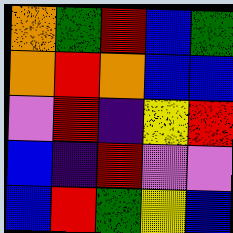[["orange", "green", "red", "blue", "green"], ["orange", "red", "orange", "blue", "blue"], ["violet", "red", "indigo", "yellow", "red"], ["blue", "indigo", "red", "violet", "violet"], ["blue", "red", "green", "yellow", "blue"]]